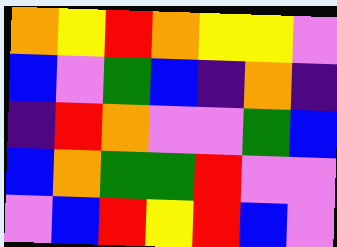[["orange", "yellow", "red", "orange", "yellow", "yellow", "violet"], ["blue", "violet", "green", "blue", "indigo", "orange", "indigo"], ["indigo", "red", "orange", "violet", "violet", "green", "blue"], ["blue", "orange", "green", "green", "red", "violet", "violet"], ["violet", "blue", "red", "yellow", "red", "blue", "violet"]]